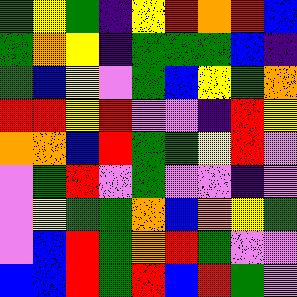[["green", "yellow", "green", "indigo", "yellow", "red", "orange", "red", "blue"], ["green", "orange", "yellow", "indigo", "green", "green", "green", "blue", "indigo"], ["green", "blue", "yellow", "violet", "green", "blue", "yellow", "green", "orange"], ["red", "red", "yellow", "red", "violet", "violet", "indigo", "red", "yellow"], ["orange", "orange", "blue", "red", "green", "green", "yellow", "red", "violet"], ["violet", "green", "red", "violet", "green", "violet", "violet", "indigo", "violet"], ["violet", "yellow", "green", "green", "orange", "blue", "orange", "yellow", "green"], ["violet", "blue", "red", "green", "orange", "red", "green", "violet", "violet"], ["blue", "blue", "red", "green", "red", "blue", "red", "green", "violet"]]